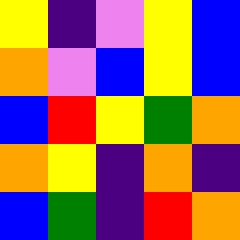[["yellow", "indigo", "violet", "yellow", "blue"], ["orange", "violet", "blue", "yellow", "blue"], ["blue", "red", "yellow", "green", "orange"], ["orange", "yellow", "indigo", "orange", "indigo"], ["blue", "green", "indigo", "red", "orange"]]